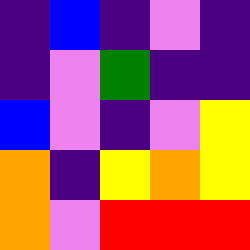[["indigo", "blue", "indigo", "violet", "indigo"], ["indigo", "violet", "green", "indigo", "indigo"], ["blue", "violet", "indigo", "violet", "yellow"], ["orange", "indigo", "yellow", "orange", "yellow"], ["orange", "violet", "red", "red", "red"]]